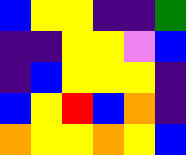[["blue", "yellow", "yellow", "indigo", "indigo", "green"], ["indigo", "indigo", "yellow", "yellow", "violet", "blue"], ["indigo", "blue", "yellow", "yellow", "yellow", "indigo"], ["blue", "yellow", "red", "blue", "orange", "indigo"], ["orange", "yellow", "yellow", "orange", "yellow", "blue"]]